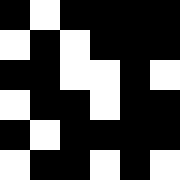[["black", "white", "black", "black", "black", "black"], ["white", "black", "white", "black", "black", "black"], ["black", "black", "white", "white", "black", "white"], ["white", "black", "black", "white", "black", "black"], ["black", "white", "black", "black", "black", "black"], ["white", "black", "black", "white", "black", "white"]]